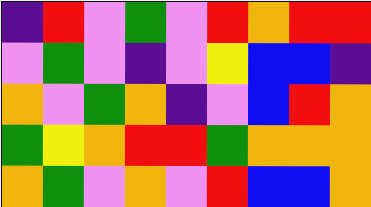[["indigo", "red", "violet", "green", "violet", "red", "orange", "red", "red"], ["violet", "green", "violet", "indigo", "violet", "yellow", "blue", "blue", "indigo"], ["orange", "violet", "green", "orange", "indigo", "violet", "blue", "red", "orange"], ["green", "yellow", "orange", "red", "red", "green", "orange", "orange", "orange"], ["orange", "green", "violet", "orange", "violet", "red", "blue", "blue", "orange"]]